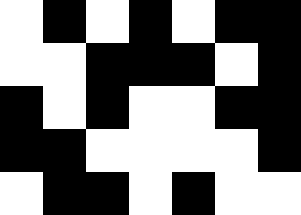[["white", "black", "white", "black", "white", "black", "black"], ["white", "white", "black", "black", "black", "white", "black"], ["black", "white", "black", "white", "white", "black", "black"], ["black", "black", "white", "white", "white", "white", "black"], ["white", "black", "black", "white", "black", "white", "white"]]